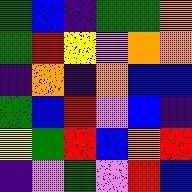[["green", "blue", "indigo", "green", "green", "orange"], ["green", "red", "yellow", "violet", "orange", "orange"], ["indigo", "orange", "indigo", "orange", "blue", "blue"], ["green", "blue", "red", "violet", "blue", "indigo"], ["yellow", "green", "red", "blue", "orange", "red"], ["indigo", "violet", "green", "violet", "red", "blue"]]